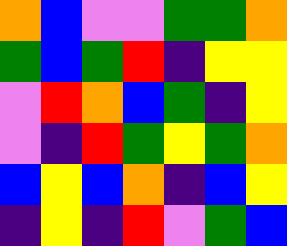[["orange", "blue", "violet", "violet", "green", "green", "orange"], ["green", "blue", "green", "red", "indigo", "yellow", "yellow"], ["violet", "red", "orange", "blue", "green", "indigo", "yellow"], ["violet", "indigo", "red", "green", "yellow", "green", "orange"], ["blue", "yellow", "blue", "orange", "indigo", "blue", "yellow"], ["indigo", "yellow", "indigo", "red", "violet", "green", "blue"]]